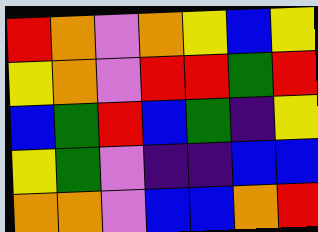[["red", "orange", "violet", "orange", "yellow", "blue", "yellow"], ["yellow", "orange", "violet", "red", "red", "green", "red"], ["blue", "green", "red", "blue", "green", "indigo", "yellow"], ["yellow", "green", "violet", "indigo", "indigo", "blue", "blue"], ["orange", "orange", "violet", "blue", "blue", "orange", "red"]]